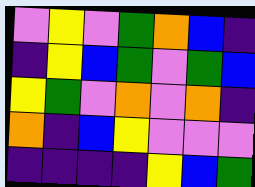[["violet", "yellow", "violet", "green", "orange", "blue", "indigo"], ["indigo", "yellow", "blue", "green", "violet", "green", "blue"], ["yellow", "green", "violet", "orange", "violet", "orange", "indigo"], ["orange", "indigo", "blue", "yellow", "violet", "violet", "violet"], ["indigo", "indigo", "indigo", "indigo", "yellow", "blue", "green"]]